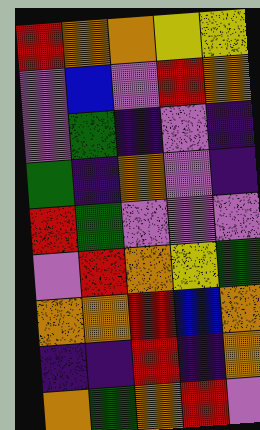[["red", "orange", "orange", "yellow", "yellow"], ["violet", "blue", "violet", "red", "orange"], ["violet", "green", "indigo", "violet", "indigo"], ["green", "indigo", "orange", "violet", "indigo"], ["red", "green", "violet", "violet", "violet"], ["violet", "red", "orange", "yellow", "green"], ["orange", "orange", "red", "blue", "orange"], ["indigo", "indigo", "red", "indigo", "orange"], ["orange", "green", "orange", "red", "violet"]]